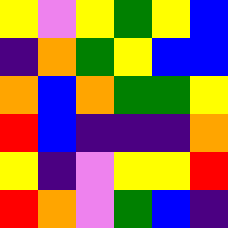[["yellow", "violet", "yellow", "green", "yellow", "blue"], ["indigo", "orange", "green", "yellow", "blue", "blue"], ["orange", "blue", "orange", "green", "green", "yellow"], ["red", "blue", "indigo", "indigo", "indigo", "orange"], ["yellow", "indigo", "violet", "yellow", "yellow", "red"], ["red", "orange", "violet", "green", "blue", "indigo"]]